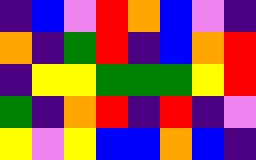[["indigo", "blue", "violet", "red", "orange", "blue", "violet", "indigo"], ["orange", "indigo", "green", "red", "indigo", "blue", "orange", "red"], ["indigo", "yellow", "yellow", "green", "green", "green", "yellow", "red"], ["green", "indigo", "orange", "red", "indigo", "red", "indigo", "violet"], ["yellow", "violet", "yellow", "blue", "blue", "orange", "blue", "indigo"]]